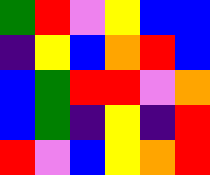[["green", "red", "violet", "yellow", "blue", "blue"], ["indigo", "yellow", "blue", "orange", "red", "blue"], ["blue", "green", "red", "red", "violet", "orange"], ["blue", "green", "indigo", "yellow", "indigo", "red"], ["red", "violet", "blue", "yellow", "orange", "red"]]